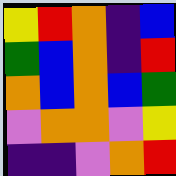[["yellow", "red", "orange", "indigo", "blue"], ["green", "blue", "orange", "indigo", "red"], ["orange", "blue", "orange", "blue", "green"], ["violet", "orange", "orange", "violet", "yellow"], ["indigo", "indigo", "violet", "orange", "red"]]